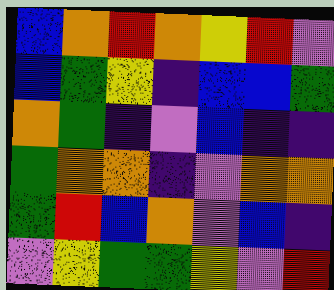[["blue", "orange", "red", "orange", "yellow", "red", "violet"], ["blue", "green", "yellow", "indigo", "blue", "blue", "green"], ["orange", "green", "indigo", "violet", "blue", "indigo", "indigo"], ["green", "orange", "orange", "indigo", "violet", "orange", "orange"], ["green", "red", "blue", "orange", "violet", "blue", "indigo"], ["violet", "yellow", "green", "green", "yellow", "violet", "red"]]